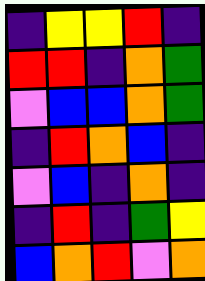[["indigo", "yellow", "yellow", "red", "indigo"], ["red", "red", "indigo", "orange", "green"], ["violet", "blue", "blue", "orange", "green"], ["indigo", "red", "orange", "blue", "indigo"], ["violet", "blue", "indigo", "orange", "indigo"], ["indigo", "red", "indigo", "green", "yellow"], ["blue", "orange", "red", "violet", "orange"]]